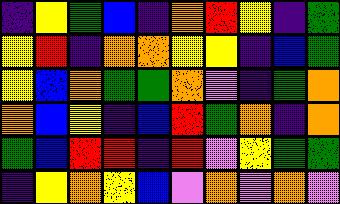[["indigo", "yellow", "green", "blue", "indigo", "orange", "red", "yellow", "indigo", "green"], ["yellow", "red", "indigo", "orange", "orange", "yellow", "yellow", "indigo", "blue", "green"], ["yellow", "blue", "orange", "green", "green", "orange", "violet", "indigo", "green", "orange"], ["orange", "blue", "yellow", "indigo", "blue", "red", "green", "orange", "indigo", "orange"], ["green", "blue", "red", "red", "indigo", "red", "violet", "yellow", "green", "green"], ["indigo", "yellow", "orange", "yellow", "blue", "violet", "orange", "violet", "orange", "violet"]]